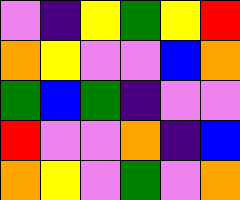[["violet", "indigo", "yellow", "green", "yellow", "red"], ["orange", "yellow", "violet", "violet", "blue", "orange"], ["green", "blue", "green", "indigo", "violet", "violet"], ["red", "violet", "violet", "orange", "indigo", "blue"], ["orange", "yellow", "violet", "green", "violet", "orange"]]